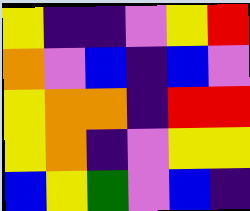[["yellow", "indigo", "indigo", "violet", "yellow", "red"], ["orange", "violet", "blue", "indigo", "blue", "violet"], ["yellow", "orange", "orange", "indigo", "red", "red"], ["yellow", "orange", "indigo", "violet", "yellow", "yellow"], ["blue", "yellow", "green", "violet", "blue", "indigo"]]